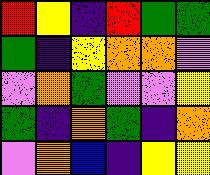[["red", "yellow", "indigo", "red", "green", "green"], ["green", "indigo", "yellow", "orange", "orange", "violet"], ["violet", "orange", "green", "violet", "violet", "yellow"], ["green", "indigo", "orange", "green", "indigo", "orange"], ["violet", "orange", "blue", "indigo", "yellow", "yellow"]]